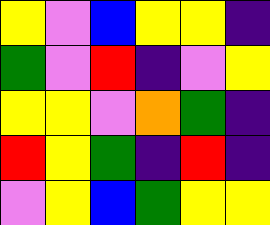[["yellow", "violet", "blue", "yellow", "yellow", "indigo"], ["green", "violet", "red", "indigo", "violet", "yellow"], ["yellow", "yellow", "violet", "orange", "green", "indigo"], ["red", "yellow", "green", "indigo", "red", "indigo"], ["violet", "yellow", "blue", "green", "yellow", "yellow"]]